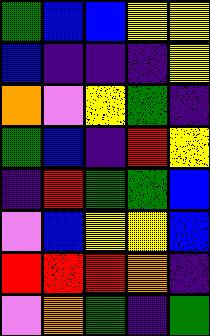[["green", "blue", "blue", "yellow", "yellow"], ["blue", "indigo", "indigo", "indigo", "yellow"], ["orange", "violet", "yellow", "green", "indigo"], ["green", "blue", "indigo", "red", "yellow"], ["indigo", "red", "green", "green", "blue"], ["violet", "blue", "yellow", "yellow", "blue"], ["red", "red", "red", "orange", "indigo"], ["violet", "orange", "green", "indigo", "green"]]